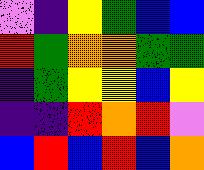[["violet", "indigo", "yellow", "green", "blue", "blue"], ["red", "green", "orange", "orange", "green", "green"], ["indigo", "green", "yellow", "yellow", "blue", "yellow"], ["indigo", "indigo", "red", "orange", "red", "violet"], ["blue", "red", "blue", "red", "blue", "orange"]]